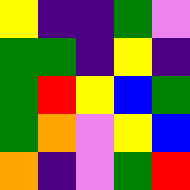[["yellow", "indigo", "indigo", "green", "violet"], ["green", "green", "indigo", "yellow", "indigo"], ["green", "red", "yellow", "blue", "green"], ["green", "orange", "violet", "yellow", "blue"], ["orange", "indigo", "violet", "green", "red"]]